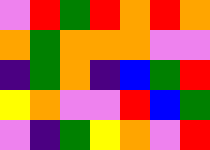[["violet", "red", "green", "red", "orange", "red", "orange"], ["orange", "green", "orange", "orange", "orange", "violet", "violet"], ["indigo", "green", "orange", "indigo", "blue", "green", "red"], ["yellow", "orange", "violet", "violet", "red", "blue", "green"], ["violet", "indigo", "green", "yellow", "orange", "violet", "red"]]